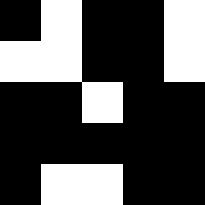[["black", "white", "black", "black", "white"], ["white", "white", "black", "black", "white"], ["black", "black", "white", "black", "black"], ["black", "black", "black", "black", "black"], ["black", "white", "white", "black", "black"]]